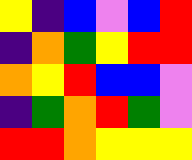[["yellow", "indigo", "blue", "violet", "blue", "red"], ["indigo", "orange", "green", "yellow", "red", "red"], ["orange", "yellow", "red", "blue", "blue", "violet"], ["indigo", "green", "orange", "red", "green", "violet"], ["red", "red", "orange", "yellow", "yellow", "yellow"]]